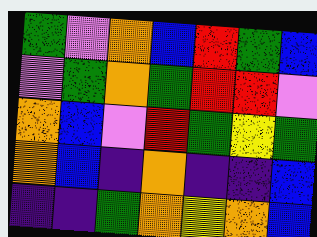[["green", "violet", "orange", "blue", "red", "green", "blue"], ["violet", "green", "orange", "green", "red", "red", "violet"], ["orange", "blue", "violet", "red", "green", "yellow", "green"], ["orange", "blue", "indigo", "orange", "indigo", "indigo", "blue"], ["indigo", "indigo", "green", "orange", "yellow", "orange", "blue"]]